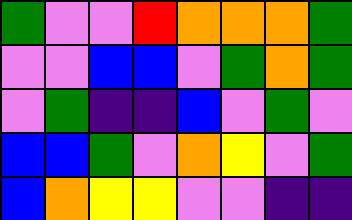[["green", "violet", "violet", "red", "orange", "orange", "orange", "green"], ["violet", "violet", "blue", "blue", "violet", "green", "orange", "green"], ["violet", "green", "indigo", "indigo", "blue", "violet", "green", "violet"], ["blue", "blue", "green", "violet", "orange", "yellow", "violet", "green"], ["blue", "orange", "yellow", "yellow", "violet", "violet", "indigo", "indigo"]]